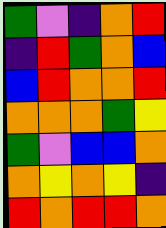[["green", "violet", "indigo", "orange", "red"], ["indigo", "red", "green", "orange", "blue"], ["blue", "red", "orange", "orange", "red"], ["orange", "orange", "orange", "green", "yellow"], ["green", "violet", "blue", "blue", "orange"], ["orange", "yellow", "orange", "yellow", "indigo"], ["red", "orange", "red", "red", "orange"]]